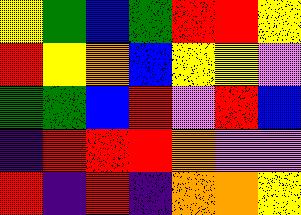[["yellow", "green", "blue", "green", "red", "red", "yellow"], ["red", "yellow", "orange", "blue", "yellow", "yellow", "violet"], ["green", "green", "blue", "red", "violet", "red", "blue"], ["indigo", "red", "red", "red", "orange", "violet", "violet"], ["red", "indigo", "red", "indigo", "orange", "orange", "yellow"]]